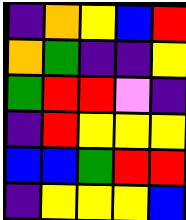[["indigo", "orange", "yellow", "blue", "red"], ["orange", "green", "indigo", "indigo", "yellow"], ["green", "red", "red", "violet", "indigo"], ["indigo", "red", "yellow", "yellow", "yellow"], ["blue", "blue", "green", "red", "red"], ["indigo", "yellow", "yellow", "yellow", "blue"]]